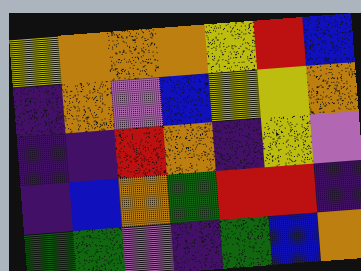[["yellow", "orange", "orange", "orange", "yellow", "red", "blue"], ["indigo", "orange", "violet", "blue", "yellow", "yellow", "orange"], ["indigo", "indigo", "red", "orange", "indigo", "yellow", "violet"], ["indigo", "blue", "orange", "green", "red", "red", "indigo"], ["green", "green", "violet", "indigo", "green", "blue", "orange"]]